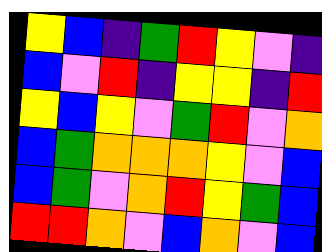[["yellow", "blue", "indigo", "green", "red", "yellow", "violet", "indigo"], ["blue", "violet", "red", "indigo", "yellow", "yellow", "indigo", "red"], ["yellow", "blue", "yellow", "violet", "green", "red", "violet", "orange"], ["blue", "green", "orange", "orange", "orange", "yellow", "violet", "blue"], ["blue", "green", "violet", "orange", "red", "yellow", "green", "blue"], ["red", "red", "orange", "violet", "blue", "orange", "violet", "blue"]]